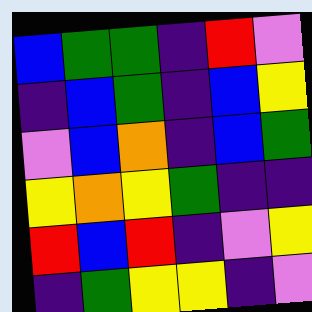[["blue", "green", "green", "indigo", "red", "violet"], ["indigo", "blue", "green", "indigo", "blue", "yellow"], ["violet", "blue", "orange", "indigo", "blue", "green"], ["yellow", "orange", "yellow", "green", "indigo", "indigo"], ["red", "blue", "red", "indigo", "violet", "yellow"], ["indigo", "green", "yellow", "yellow", "indigo", "violet"]]